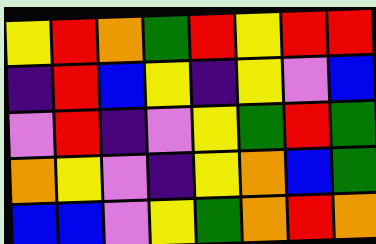[["yellow", "red", "orange", "green", "red", "yellow", "red", "red"], ["indigo", "red", "blue", "yellow", "indigo", "yellow", "violet", "blue"], ["violet", "red", "indigo", "violet", "yellow", "green", "red", "green"], ["orange", "yellow", "violet", "indigo", "yellow", "orange", "blue", "green"], ["blue", "blue", "violet", "yellow", "green", "orange", "red", "orange"]]